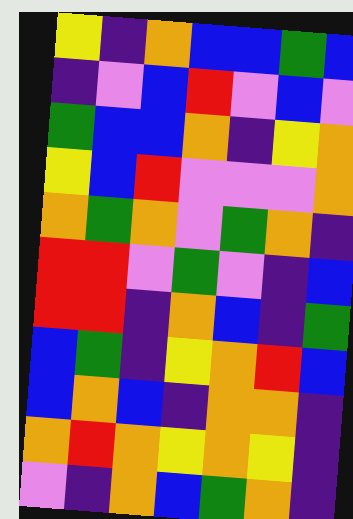[["yellow", "indigo", "orange", "blue", "blue", "green", "blue"], ["indigo", "violet", "blue", "red", "violet", "blue", "violet"], ["green", "blue", "blue", "orange", "indigo", "yellow", "orange"], ["yellow", "blue", "red", "violet", "violet", "violet", "orange"], ["orange", "green", "orange", "violet", "green", "orange", "indigo"], ["red", "red", "violet", "green", "violet", "indigo", "blue"], ["red", "red", "indigo", "orange", "blue", "indigo", "green"], ["blue", "green", "indigo", "yellow", "orange", "red", "blue"], ["blue", "orange", "blue", "indigo", "orange", "orange", "indigo"], ["orange", "red", "orange", "yellow", "orange", "yellow", "indigo"], ["violet", "indigo", "orange", "blue", "green", "orange", "indigo"]]